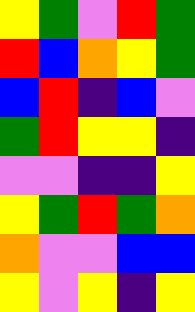[["yellow", "green", "violet", "red", "green"], ["red", "blue", "orange", "yellow", "green"], ["blue", "red", "indigo", "blue", "violet"], ["green", "red", "yellow", "yellow", "indigo"], ["violet", "violet", "indigo", "indigo", "yellow"], ["yellow", "green", "red", "green", "orange"], ["orange", "violet", "violet", "blue", "blue"], ["yellow", "violet", "yellow", "indigo", "yellow"]]